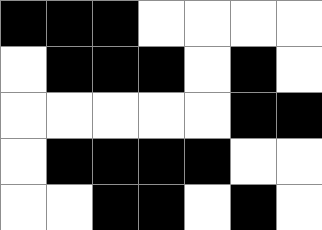[["black", "black", "black", "white", "white", "white", "white"], ["white", "black", "black", "black", "white", "black", "white"], ["white", "white", "white", "white", "white", "black", "black"], ["white", "black", "black", "black", "black", "white", "white"], ["white", "white", "black", "black", "white", "black", "white"]]